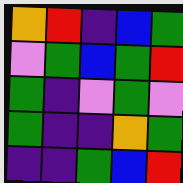[["orange", "red", "indigo", "blue", "green"], ["violet", "green", "blue", "green", "red"], ["green", "indigo", "violet", "green", "violet"], ["green", "indigo", "indigo", "orange", "green"], ["indigo", "indigo", "green", "blue", "red"]]